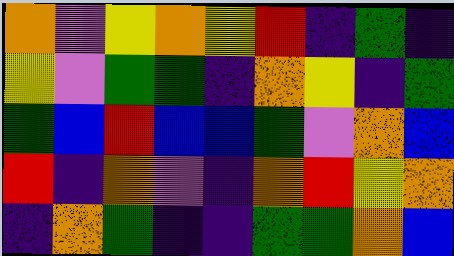[["orange", "violet", "yellow", "orange", "yellow", "red", "indigo", "green", "indigo"], ["yellow", "violet", "green", "green", "indigo", "orange", "yellow", "indigo", "green"], ["green", "blue", "red", "blue", "blue", "green", "violet", "orange", "blue"], ["red", "indigo", "orange", "violet", "indigo", "orange", "red", "yellow", "orange"], ["indigo", "orange", "green", "indigo", "indigo", "green", "green", "orange", "blue"]]